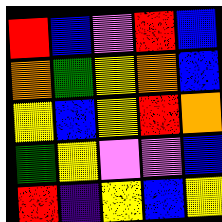[["red", "blue", "violet", "red", "blue"], ["orange", "green", "yellow", "orange", "blue"], ["yellow", "blue", "yellow", "red", "orange"], ["green", "yellow", "violet", "violet", "blue"], ["red", "indigo", "yellow", "blue", "yellow"]]